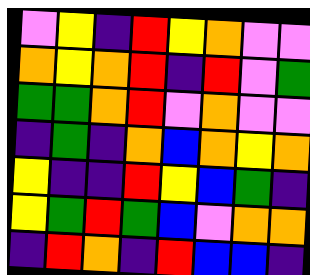[["violet", "yellow", "indigo", "red", "yellow", "orange", "violet", "violet"], ["orange", "yellow", "orange", "red", "indigo", "red", "violet", "green"], ["green", "green", "orange", "red", "violet", "orange", "violet", "violet"], ["indigo", "green", "indigo", "orange", "blue", "orange", "yellow", "orange"], ["yellow", "indigo", "indigo", "red", "yellow", "blue", "green", "indigo"], ["yellow", "green", "red", "green", "blue", "violet", "orange", "orange"], ["indigo", "red", "orange", "indigo", "red", "blue", "blue", "indigo"]]